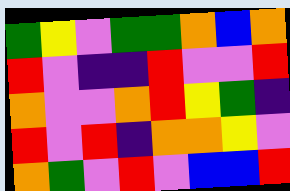[["green", "yellow", "violet", "green", "green", "orange", "blue", "orange"], ["red", "violet", "indigo", "indigo", "red", "violet", "violet", "red"], ["orange", "violet", "violet", "orange", "red", "yellow", "green", "indigo"], ["red", "violet", "red", "indigo", "orange", "orange", "yellow", "violet"], ["orange", "green", "violet", "red", "violet", "blue", "blue", "red"]]